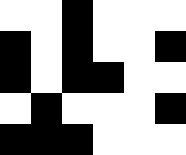[["white", "white", "black", "white", "white", "white"], ["black", "white", "black", "white", "white", "black"], ["black", "white", "black", "black", "white", "white"], ["white", "black", "white", "white", "white", "black"], ["black", "black", "black", "white", "white", "white"]]